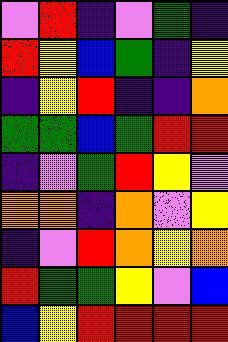[["violet", "red", "indigo", "violet", "green", "indigo"], ["red", "yellow", "blue", "green", "indigo", "yellow"], ["indigo", "yellow", "red", "indigo", "indigo", "orange"], ["green", "green", "blue", "green", "red", "red"], ["indigo", "violet", "green", "red", "yellow", "violet"], ["orange", "orange", "indigo", "orange", "violet", "yellow"], ["indigo", "violet", "red", "orange", "yellow", "orange"], ["red", "green", "green", "yellow", "violet", "blue"], ["blue", "yellow", "red", "red", "red", "red"]]